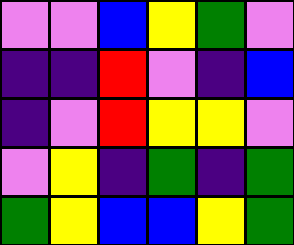[["violet", "violet", "blue", "yellow", "green", "violet"], ["indigo", "indigo", "red", "violet", "indigo", "blue"], ["indigo", "violet", "red", "yellow", "yellow", "violet"], ["violet", "yellow", "indigo", "green", "indigo", "green"], ["green", "yellow", "blue", "blue", "yellow", "green"]]